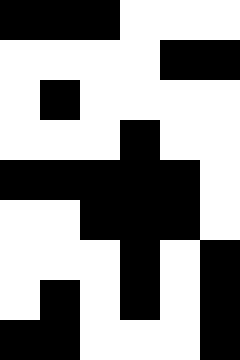[["black", "black", "black", "white", "white", "white"], ["white", "white", "white", "white", "black", "black"], ["white", "black", "white", "white", "white", "white"], ["white", "white", "white", "black", "white", "white"], ["black", "black", "black", "black", "black", "white"], ["white", "white", "black", "black", "black", "white"], ["white", "white", "white", "black", "white", "black"], ["white", "black", "white", "black", "white", "black"], ["black", "black", "white", "white", "white", "black"]]